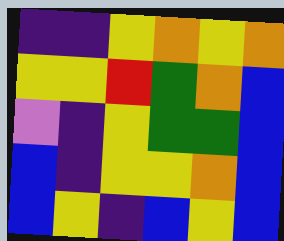[["indigo", "indigo", "yellow", "orange", "yellow", "orange"], ["yellow", "yellow", "red", "green", "orange", "blue"], ["violet", "indigo", "yellow", "green", "green", "blue"], ["blue", "indigo", "yellow", "yellow", "orange", "blue"], ["blue", "yellow", "indigo", "blue", "yellow", "blue"]]